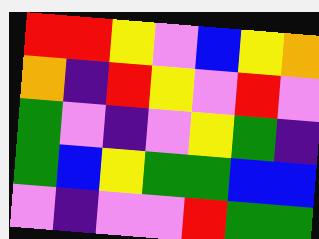[["red", "red", "yellow", "violet", "blue", "yellow", "orange"], ["orange", "indigo", "red", "yellow", "violet", "red", "violet"], ["green", "violet", "indigo", "violet", "yellow", "green", "indigo"], ["green", "blue", "yellow", "green", "green", "blue", "blue"], ["violet", "indigo", "violet", "violet", "red", "green", "green"]]